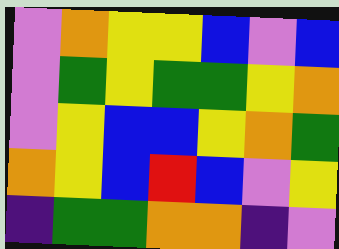[["violet", "orange", "yellow", "yellow", "blue", "violet", "blue"], ["violet", "green", "yellow", "green", "green", "yellow", "orange"], ["violet", "yellow", "blue", "blue", "yellow", "orange", "green"], ["orange", "yellow", "blue", "red", "blue", "violet", "yellow"], ["indigo", "green", "green", "orange", "orange", "indigo", "violet"]]